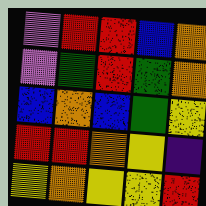[["violet", "red", "red", "blue", "orange"], ["violet", "green", "red", "green", "orange"], ["blue", "orange", "blue", "green", "yellow"], ["red", "red", "orange", "yellow", "indigo"], ["yellow", "orange", "yellow", "yellow", "red"]]